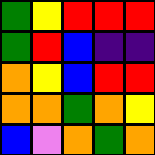[["green", "yellow", "red", "red", "red"], ["green", "red", "blue", "indigo", "indigo"], ["orange", "yellow", "blue", "red", "red"], ["orange", "orange", "green", "orange", "yellow"], ["blue", "violet", "orange", "green", "orange"]]